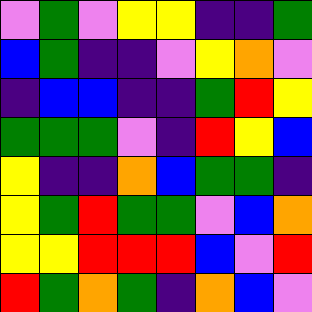[["violet", "green", "violet", "yellow", "yellow", "indigo", "indigo", "green"], ["blue", "green", "indigo", "indigo", "violet", "yellow", "orange", "violet"], ["indigo", "blue", "blue", "indigo", "indigo", "green", "red", "yellow"], ["green", "green", "green", "violet", "indigo", "red", "yellow", "blue"], ["yellow", "indigo", "indigo", "orange", "blue", "green", "green", "indigo"], ["yellow", "green", "red", "green", "green", "violet", "blue", "orange"], ["yellow", "yellow", "red", "red", "red", "blue", "violet", "red"], ["red", "green", "orange", "green", "indigo", "orange", "blue", "violet"]]